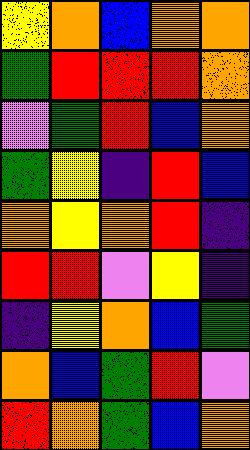[["yellow", "orange", "blue", "orange", "orange"], ["green", "red", "red", "red", "orange"], ["violet", "green", "red", "blue", "orange"], ["green", "yellow", "indigo", "red", "blue"], ["orange", "yellow", "orange", "red", "indigo"], ["red", "red", "violet", "yellow", "indigo"], ["indigo", "yellow", "orange", "blue", "green"], ["orange", "blue", "green", "red", "violet"], ["red", "orange", "green", "blue", "orange"]]